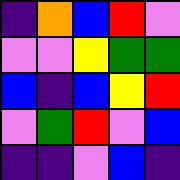[["indigo", "orange", "blue", "red", "violet"], ["violet", "violet", "yellow", "green", "green"], ["blue", "indigo", "blue", "yellow", "red"], ["violet", "green", "red", "violet", "blue"], ["indigo", "indigo", "violet", "blue", "indigo"]]